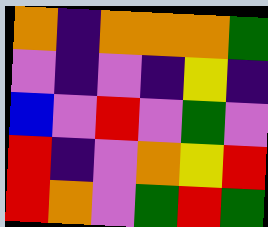[["orange", "indigo", "orange", "orange", "orange", "green"], ["violet", "indigo", "violet", "indigo", "yellow", "indigo"], ["blue", "violet", "red", "violet", "green", "violet"], ["red", "indigo", "violet", "orange", "yellow", "red"], ["red", "orange", "violet", "green", "red", "green"]]